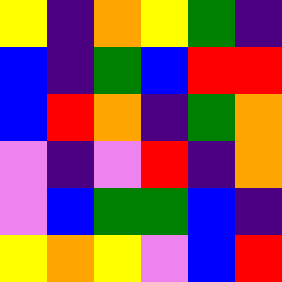[["yellow", "indigo", "orange", "yellow", "green", "indigo"], ["blue", "indigo", "green", "blue", "red", "red"], ["blue", "red", "orange", "indigo", "green", "orange"], ["violet", "indigo", "violet", "red", "indigo", "orange"], ["violet", "blue", "green", "green", "blue", "indigo"], ["yellow", "orange", "yellow", "violet", "blue", "red"]]